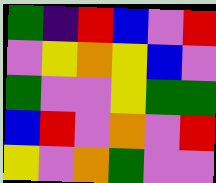[["green", "indigo", "red", "blue", "violet", "red"], ["violet", "yellow", "orange", "yellow", "blue", "violet"], ["green", "violet", "violet", "yellow", "green", "green"], ["blue", "red", "violet", "orange", "violet", "red"], ["yellow", "violet", "orange", "green", "violet", "violet"]]